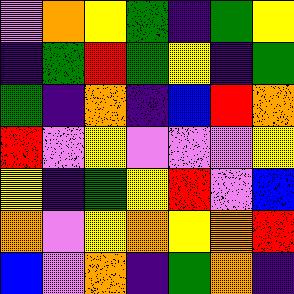[["violet", "orange", "yellow", "green", "indigo", "green", "yellow"], ["indigo", "green", "red", "green", "yellow", "indigo", "green"], ["green", "indigo", "orange", "indigo", "blue", "red", "orange"], ["red", "violet", "yellow", "violet", "violet", "violet", "yellow"], ["yellow", "indigo", "green", "yellow", "red", "violet", "blue"], ["orange", "violet", "yellow", "orange", "yellow", "orange", "red"], ["blue", "violet", "orange", "indigo", "green", "orange", "indigo"]]